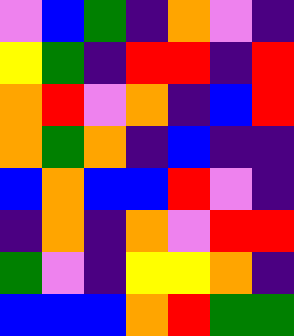[["violet", "blue", "green", "indigo", "orange", "violet", "indigo"], ["yellow", "green", "indigo", "red", "red", "indigo", "red"], ["orange", "red", "violet", "orange", "indigo", "blue", "red"], ["orange", "green", "orange", "indigo", "blue", "indigo", "indigo"], ["blue", "orange", "blue", "blue", "red", "violet", "indigo"], ["indigo", "orange", "indigo", "orange", "violet", "red", "red"], ["green", "violet", "indigo", "yellow", "yellow", "orange", "indigo"], ["blue", "blue", "blue", "orange", "red", "green", "green"]]